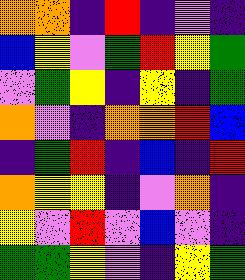[["orange", "orange", "indigo", "red", "indigo", "violet", "indigo"], ["blue", "yellow", "violet", "green", "red", "yellow", "green"], ["violet", "green", "yellow", "indigo", "yellow", "indigo", "green"], ["orange", "violet", "indigo", "orange", "orange", "red", "blue"], ["indigo", "green", "red", "indigo", "blue", "indigo", "red"], ["orange", "yellow", "yellow", "indigo", "violet", "orange", "indigo"], ["yellow", "violet", "red", "violet", "blue", "violet", "indigo"], ["green", "green", "yellow", "violet", "indigo", "yellow", "green"]]